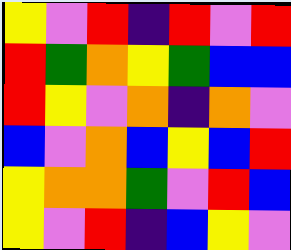[["yellow", "violet", "red", "indigo", "red", "violet", "red"], ["red", "green", "orange", "yellow", "green", "blue", "blue"], ["red", "yellow", "violet", "orange", "indigo", "orange", "violet"], ["blue", "violet", "orange", "blue", "yellow", "blue", "red"], ["yellow", "orange", "orange", "green", "violet", "red", "blue"], ["yellow", "violet", "red", "indigo", "blue", "yellow", "violet"]]